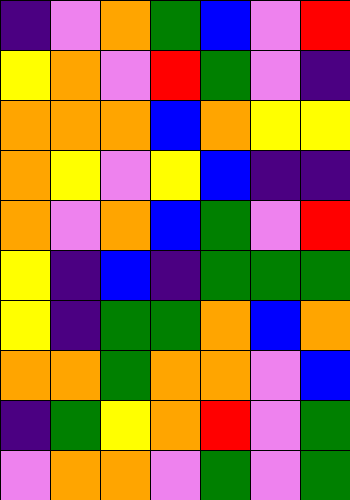[["indigo", "violet", "orange", "green", "blue", "violet", "red"], ["yellow", "orange", "violet", "red", "green", "violet", "indigo"], ["orange", "orange", "orange", "blue", "orange", "yellow", "yellow"], ["orange", "yellow", "violet", "yellow", "blue", "indigo", "indigo"], ["orange", "violet", "orange", "blue", "green", "violet", "red"], ["yellow", "indigo", "blue", "indigo", "green", "green", "green"], ["yellow", "indigo", "green", "green", "orange", "blue", "orange"], ["orange", "orange", "green", "orange", "orange", "violet", "blue"], ["indigo", "green", "yellow", "orange", "red", "violet", "green"], ["violet", "orange", "orange", "violet", "green", "violet", "green"]]